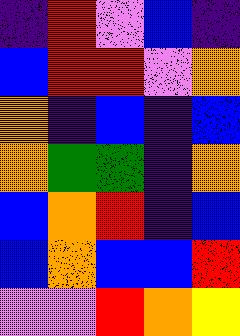[["indigo", "red", "violet", "blue", "indigo"], ["blue", "red", "red", "violet", "orange"], ["orange", "indigo", "blue", "indigo", "blue"], ["orange", "green", "green", "indigo", "orange"], ["blue", "orange", "red", "indigo", "blue"], ["blue", "orange", "blue", "blue", "red"], ["violet", "violet", "red", "orange", "yellow"]]